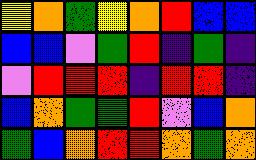[["yellow", "orange", "green", "yellow", "orange", "red", "blue", "blue"], ["blue", "blue", "violet", "green", "red", "indigo", "green", "indigo"], ["violet", "red", "red", "red", "indigo", "red", "red", "indigo"], ["blue", "orange", "green", "green", "red", "violet", "blue", "orange"], ["green", "blue", "orange", "red", "red", "orange", "green", "orange"]]